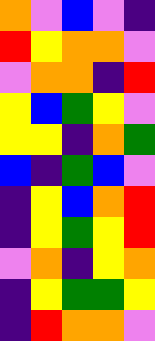[["orange", "violet", "blue", "violet", "indigo"], ["red", "yellow", "orange", "orange", "violet"], ["violet", "orange", "orange", "indigo", "red"], ["yellow", "blue", "green", "yellow", "violet"], ["yellow", "yellow", "indigo", "orange", "green"], ["blue", "indigo", "green", "blue", "violet"], ["indigo", "yellow", "blue", "orange", "red"], ["indigo", "yellow", "green", "yellow", "red"], ["violet", "orange", "indigo", "yellow", "orange"], ["indigo", "yellow", "green", "green", "yellow"], ["indigo", "red", "orange", "orange", "violet"]]